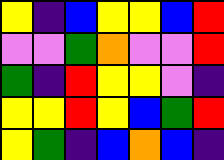[["yellow", "indigo", "blue", "yellow", "yellow", "blue", "red"], ["violet", "violet", "green", "orange", "violet", "violet", "red"], ["green", "indigo", "red", "yellow", "yellow", "violet", "indigo"], ["yellow", "yellow", "red", "yellow", "blue", "green", "red"], ["yellow", "green", "indigo", "blue", "orange", "blue", "indigo"]]